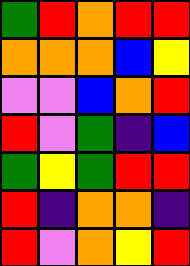[["green", "red", "orange", "red", "red"], ["orange", "orange", "orange", "blue", "yellow"], ["violet", "violet", "blue", "orange", "red"], ["red", "violet", "green", "indigo", "blue"], ["green", "yellow", "green", "red", "red"], ["red", "indigo", "orange", "orange", "indigo"], ["red", "violet", "orange", "yellow", "red"]]